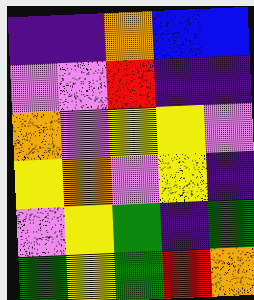[["indigo", "indigo", "orange", "blue", "blue"], ["violet", "violet", "red", "indigo", "indigo"], ["orange", "violet", "yellow", "yellow", "violet"], ["yellow", "orange", "violet", "yellow", "indigo"], ["violet", "yellow", "green", "indigo", "green"], ["green", "yellow", "green", "red", "orange"]]